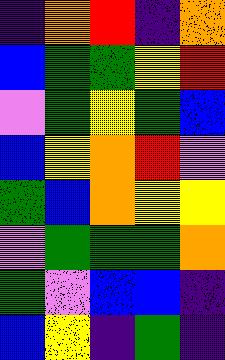[["indigo", "orange", "red", "indigo", "orange"], ["blue", "green", "green", "yellow", "red"], ["violet", "green", "yellow", "green", "blue"], ["blue", "yellow", "orange", "red", "violet"], ["green", "blue", "orange", "yellow", "yellow"], ["violet", "green", "green", "green", "orange"], ["green", "violet", "blue", "blue", "indigo"], ["blue", "yellow", "indigo", "green", "indigo"]]